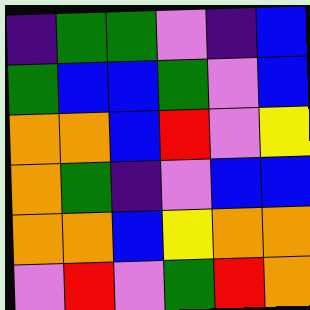[["indigo", "green", "green", "violet", "indigo", "blue"], ["green", "blue", "blue", "green", "violet", "blue"], ["orange", "orange", "blue", "red", "violet", "yellow"], ["orange", "green", "indigo", "violet", "blue", "blue"], ["orange", "orange", "blue", "yellow", "orange", "orange"], ["violet", "red", "violet", "green", "red", "orange"]]